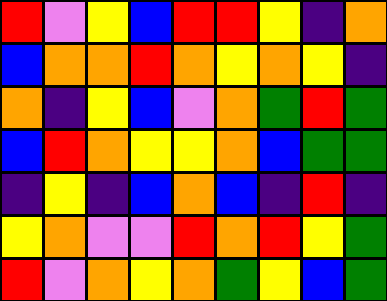[["red", "violet", "yellow", "blue", "red", "red", "yellow", "indigo", "orange"], ["blue", "orange", "orange", "red", "orange", "yellow", "orange", "yellow", "indigo"], ["orange", "indigo", "yellow", "blue", "violet", "orange", "green", "red", "green"], ["blue", "red", "orange", "yellow", "yellow", "orange", "blue", "green", "green"], ["indigo", "yellow", "indigo", "blue", "orange", "blue", "indigo", "red", "indigo"], ["yellow", "orange", "violet", "violet", "red", "orange", "red", "yellow", "green"], ["red", "violet", "orange", "yellow", "orange", "green", "yellow", "blue", "green"]]